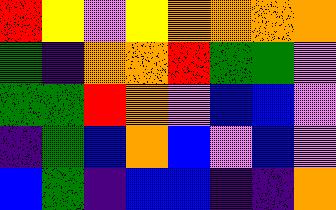[["red", "yellow", "violet", "yellow", "orange", "orange", "orange", "orange"], ["green", "indigo", "orange", "orange", "red", "green", "green", "violet"], ["green", "green", "red", "orange", "violet", "blue", "blue", "violet"], ["indigo", "green", "blue", "orange", "blue", "violet", "blue", "violet"], ["blue", "green", "indigo", "blue", "blue", "indigo", "indigo", "orange"]]